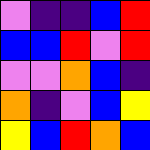[["violet", "indigo", "indigo", "blue", "red"], ["blue", "blue", "red", "violet", "red"], ["violet", "violet", "orange", "blue", "indigo"], ["orange", "indigo", "violet", "blue", "yellow"], ["yellow", "blue", "red", "orange", "blue"]]